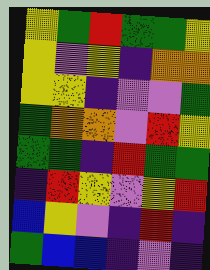[["yellow", "green", "red", "green", "green", "yellow"], ["yellow", "violet", "yellow", "indigo", "orange", "orange"], ["yellow", "yellow", "indigo", "violet", "violet", "green"], ["green", "orange", "orange", "violet", "red", "yellow"], ["green", "green", "indigo", "red", "green", "green"], ["indigo", "red", "yellow", "violet", "yellow", "red"], ["blue", "yellow", "violet", "indigo", "red", "indigo"], ["green", "blue", "blue", "indigo", "violet", "indigo"]]